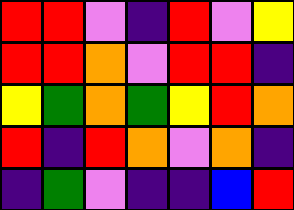[["red", "red", "violet", "indigo", "red", "violet", "yellow"], ["red", "red", "orange", "violet", "red", "red", "indigo"], ["yellow", "green", "orange", "green", "yellow", "red", "orange"], ["red", "indigo", "red", "orange", "violet", "orange", "indigo"], ["indigo", "green", "violet", "indigo", "indigo", "blue", "red"]]